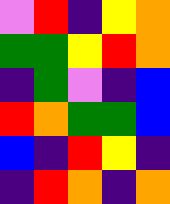[["violet", "red", "indigo", "yellow", "orange"], ["green", "green", "yellow", "red", "orange"], ["indigo", "green", "violet", "indigo", "blue"], ["red", "orange", "green", "green", "blue"], ["blue", "indigo", "red", "yellow", "indigo"], ["indigo", "red", "orange", "indigo", "orange"]]